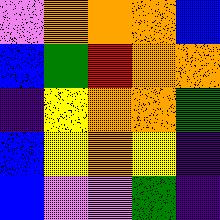[["violet", "orange", "orange", "orange", "blue"], ["blue", "green", "red", "orange", "orange"], ["indigo", "yellow", "orange", "orange", "green"], ["blue", "yellow", "orange", "yellow", "indigo"], ["blue", "violet", "violet", "green", "indigo"]]